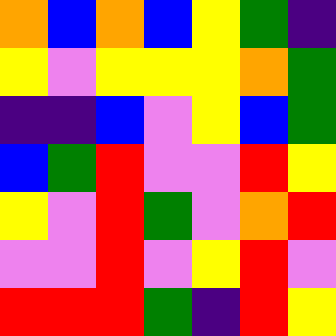[["orange", "blue", "orange", "blue", "yellow", "green", "indigo"], ["yellow", "violet", "yellow", "yellow", "yellow", "orange", "green"], ["indigo", "indigo", "blue", "violet", "yellow", "blue", "green"], ["blue", "green", "red", "violet", "violet", "red", "yellow"], ["yellow", "violet", "red", "green", "violet", "orange", "red"], ["violet", "violet", "red", "violet", "yellow", "red", "violet"], ["red", "red", "red", "green", "indigo", "red", "yellow"]]